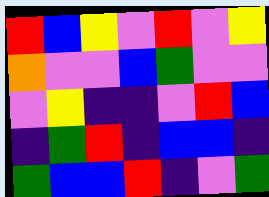[["red", "blue", "yellow", "violet", "red", "violet", "yellow"], ["orange", "violet", "violet", "blue", "green", "violet", "violet"], ["violet", "yellow", "indigo", "indigo", "violet", "red", "blue"], ["indigo", "green", "red", "indigo", "blue", "blue", "indigo"], ["green", "blue", "blue", "red", "indigo", "violet", "green"]]